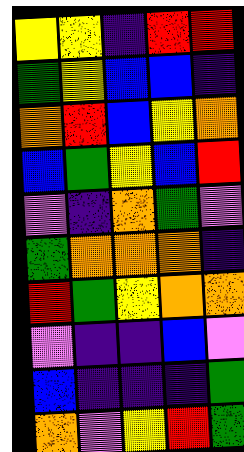[["yellow", "yellow", "indigo", "red", "red"], ["green", "yellow", "blue", "blue", "indigo"], ["orange", "red", "blue", "yellow", "orange"], ["blue", "green", "yellow", "blue", "red"], ["violet", "indigo", "orange", "green", "violet"], ["green", "orange", "orange", "orange", "indigo"], ["red", "green", "yellow", "orange", "orange"], ["violet", "indigo", "indigo", "blue", "violet"], ["blue", "indigo", "indigo", "indigo", "green"], ["orange", "violet", "yellow", "red", "green"]]